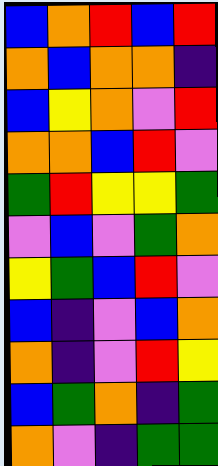[["blue", "orange", "red", "blue", "red"], ["orange", "blue", "orange", "orange", "indigo"], ["blue", "yellow", "orange", "violet", "red"], ["orange", "orange", "blue", "red", "violet"], ["green", "red", "yellow", "yellow", "green"], ["violet", "blue", "violet", "green", "orange"], ["yellow", "green", "blue", "red", "violet"], ["blue", "indigo", "violet", "blue", "orange"], ["orange", "indigo", "violet", "red", "yellow"], ["blue", "green", "orange", "indigo", "green"], ["orange", "violet", "indigo", "green", "green"]]